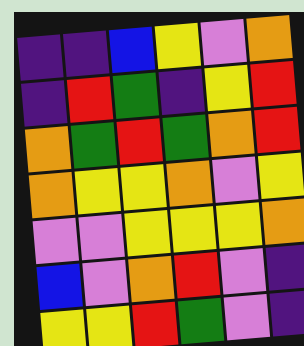[["indigo", "indigo", "blue", "yellow", "violet", "orange"], ["indigo", "red", "green", "indigo", "yellow", "red"], ["orange", "green", "red", "green", "orange", "red"], ["orange", "yellow", "yellow", "orange", "violet", "yellow"], ["violet", "violet", "yellow", "yellow", "yellow", "orange"], ["blue", "violet", "orange", "red", "violet", "indigo"], ["yellow", "yellow", "red", "green", "violet", "indigo"]]